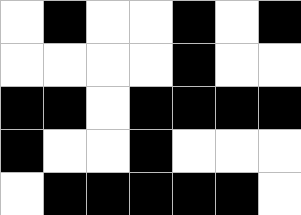[["white", "black", "white", "white", "black", "white", "black"], ["white", "white", "white", "white", "black", "white", "white"], ["black", "black", "white", "black", "black", "black", "black"], ["black", "white", "white", "black", "white", "white", "white"], ["white", "black", "black", "black", "black", "black", "white"]]